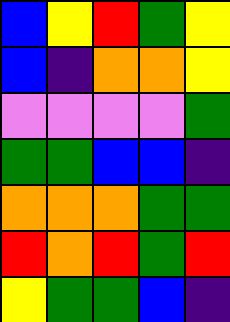[["blue", "yellow", "red", "green", "yellow"], ["blue", "indigo", "orange", "orange", "yellow"], ["violet", "violet", "violet", "violet", "green"], ["green", "green", "blue", "blue", "indigo"], ["orange", "orange", "orange", "green", "green"], ["red", "orange", "red", "green", "red"], ["yellow", "green", "green", "blue", "indigo"]]